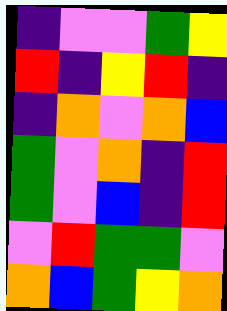[["indigo", "violet", "violet", "green", "yellow"], ["red", "indigo", "yellow", "red", "indigo"], ["indigo", "orange", "violet", "orange", "blue"], ["green", "violet", "orange", "indigo", "red"], ["green", "violet", "blue", "indigo", "red"], ["violet", "red", "green", "green", "violet"], ["orange", "blue", "green", "yellow", "orange"]]